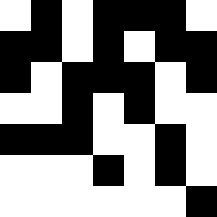[["white", "black", "white", "black", "black", "black", "white"], ["black", "black", "white", "black", "white", "black", "black"], ["black", "white", "black", "black", "black", "white", "black"], ["white", "white", "black", "white", "black", "white", "white"], ["black", "black", "black", "white", "white", "black", "white"], ["white", "white", "white", "black", "white", "black", "white"], ["white", "white", "white", "white", "white", "white", "black"]]